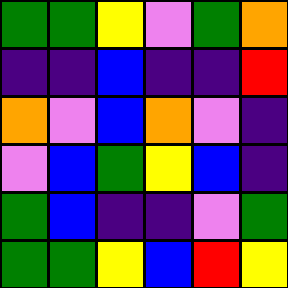[["green", "green", "yellow", "violet", "green", "orange"], ["indigo", "indigo", "blue", "indigo", "indigo", "red"], ["orange", "violet", "blue", "orange", "violet", "indigo"], ["violet", "blue", "green", "yellow", "blue", "indigo"], ["green", "blue", "indigo", "indigo", "violet", "green"], ["green", "green", "yellow", "blue", "red", "yellow"]]